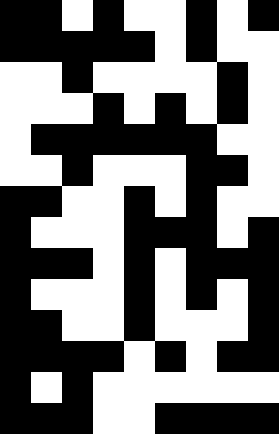[["black", "black", "white", "black", "white", "white", "black", "white", "black"], ["black", "black", "black", "black", "black", "white", "black", "white", "white"], ["white", "white", "black", "white", "white", "white", "white", "black", "white"], ["white", "white", "white", "black", "white", "black", "white", "black", "white"], ["white", "black", "black", "black", "black", "black", "black", "white", "white"], ["white", "white", "black", "white", "white", "white", "black", "black", "white"], ["black", "black", "white", "white", "black", "white", "black", "white", "white"], ["black", "white", "white", "white", "black", "black", "black", "white", "black"], ["black", "black", "black", "white", "black", "white", "black", "black", "black"], ["black", "white", "white", "white", "black", "white", "black", "white", "black"], ["black", "black", "white", "white", "black", "white", "white", "white", "black"], ["black", "black", "black", "black", "white", "black", "white", "black", "black"], ["black", "white", "black", "white", "white", "white", "white", "white", "white"], ["black", "black", "black", "white", "white", "black", "black", "black", "black"]]